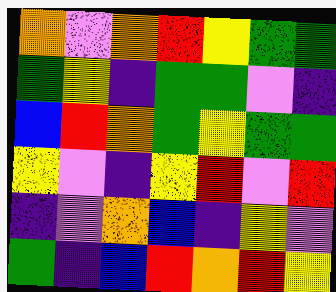[["orange", "violet", "orange", "red", "yellow", "green", "green"], ["green", "yellow", "indigo", "green", "green", "violet", "indigo"], ["blue", "red", "orange", "green", "yellow", "green", "green"], ["yellow", "violet", "indigo", "yellow", "red", "violet", "red"], ["indigo", "violet", "orange", "blue", "indigo", "yellow", "violet"], ["green", "indigo", "blue", "red", "orange", "red", "yellow"]]